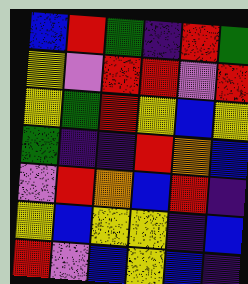[["blue", "red", "green", "indigo", "red", "green"], ["yellow", "violet", "red", "red", "violet", "red"], ["yellow", "green", "red", "yellow", "blue", "yellow"], ["green", "indigo", "indigo", "red", "orange", "blue"], ["violet", "red", "orange", "blue", "red", "indigo"], ["yellow", "blue", "yellow", "yellow", "indigo", "blue"], ["red", "violet", "blue", "yellow", "blue", "indigo"]]